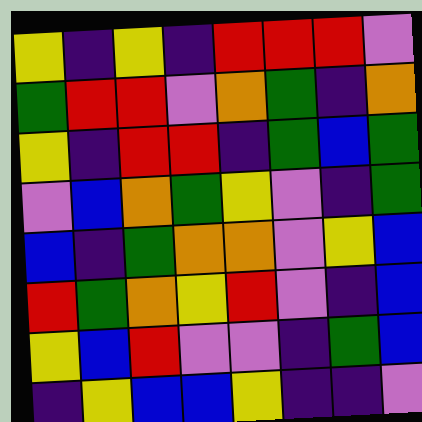[["yellow", "indigo", "yellow", "indigo", "red", "red", "red", "violet"], ["green", "red", "red", "violet", "orange", "green", "indigo", "orange"], ["yellow", "indigo", "red", "red", "indigo", "green", "blue", "green"], ["violet", "blue", "orange", "green", "yellow", "violet", "indigo", "green"], ["blue", "indigo", "green", "orange", "orange", "violet", "yellow", "blue"], ["red", "green", "orange", "yellow", "red", "violet", "indigo", "blue"], ["yellow", "blue", "red", "violet", "violet", "indigo", "green", "blue"], ["indigo", "yellow", "blue", "blue", "yellow", "indigo", "indigo", "violet"]]